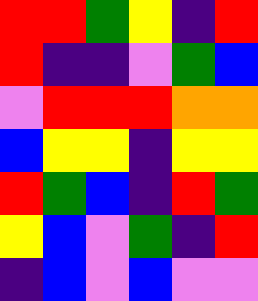[["red", "red", "green", "yellow", "indigo", "red"], ["red", "indigo", "indigo", "violet", "green", "blue"], ["violet", "red", "red", "red", "orange", "orange"], ["blue", "yellow", "yellow", "indigo", "yellow", "yellow"], ["red", "green", "blue", "indigo", "red", "green"], ["yellow", "blue", "violet", "green", "indigo", "red"], ["indigo", "blue", "violet", "blue", "violet", "violet"]]